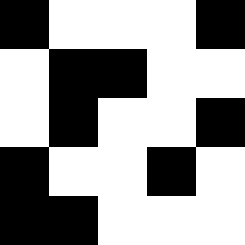[["black", "white", "white", "white", "black"], ["white", "black", "black", "white", "white"], ["white", "black", "white", "white", "black"], ["black", "white", "white", "black", "white"], ["black", "black", "white", "white", "white"]]